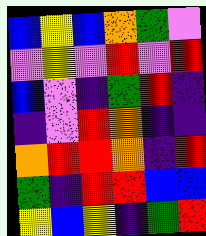[["blue", "yellow", "blue", "orange", "green", "violet"], ["violet", "yellow", "violet", "red", "violet", "red"], ["blue", "violet", "indigo", "green", "red", "indigo"], ["indigo", "violet", "red", "orange", "indigo", "indigo"], ["orange", "red", "red", "orange", "indigo", "red"], ["green", "indigo", "red", "red", "blue", "blue"], ["yellow", "blue", "yellow", "indigo", "green", "red"]]